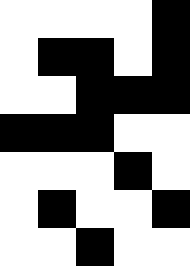[["white", "white", "white", "white", "black"], ["white", "black", "black", "white", "black"], ["white", "white", "black", "black", "black"], ["black", "black", "black", "white", "white"], ["white", "white", "white", "black", "white"], ["white", "black", "white", "white", "black"], ["white", "white", "black", "white", "white"]]